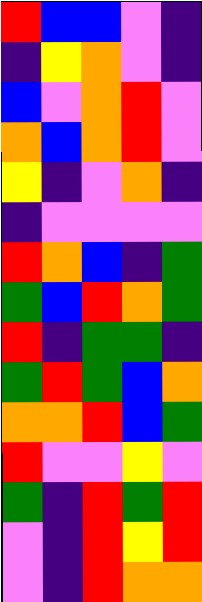[["red", "blue", "blue", "violet", "indigo"], ["indigo", "yellow", "orange", "violet", "indigo"], ["blue", "violet", "orange", "red", "violet"], ["orange", "blue", "orange", "red", "violet"], ["yellow", "indigo", "violet", "orange", "indigo"], ["indigo", "violet", "violet", "violet", "violet"], ["red", "orange", "blue", "indigo", "green"], ["green", "blue", "red", "orange", "green"], ["red", "indigo", "green", "green", "indigo"], ["green", "red", "green", "blue", "orange"], ["orange", "orange", "red", "blue", "green"], ["red", "violet", "violet", "yellow", "violet"], ["green", "indigo", "red", "green", "red"], ["violet", "indigo", "red", "yellow", "red"], ["violet", "indigo", "red", "orange", "orange"]]